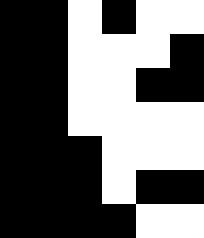[["black", "black", "white", "black", "white", "white"], ["black", "black", "white", "white", "white", "black"], ["black", "black", "white", "white", "black", "black"], ["black", "black", "white", "white", "white", "white"], ["black", "black", "black", "white", "white", "white"], ["black", "black", "black", "white", "black", "black"], ["black", "black", "black", "black", "white", "white"]]